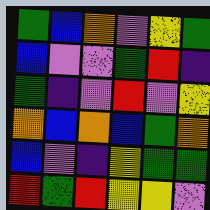[["green", "blue", "orange", "violet", "yellow", "green"], ["blue", "violet", "violet", "green", "red", "indigo"], ["green", "indigo", "violet", "red", "violet", "yellow"], ["orange", "blue", "orange", "blue", "green", "orange"], ["blue", "violet", "indigo", "yellow", "green", "green"], ["red", "green", "red", "yellow", "yellow", "violet"]]